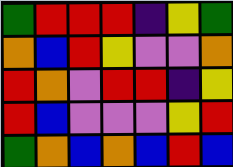[["green", "red", "red", "red", "indigo", "yellow", "green"], ["orange", "blue", "red", "yellow", "violet", "violet", "orange"], ["red", "orange", "violet", "red", "red", "indigo", "yellow"], ["red", "blue", "violet", "violet", "violet", "yellow", "red"], ["green", "orange", "blue", "orange", "blue", "red", "blue"]]